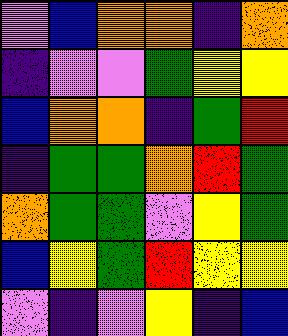[["violet", "blue", "orange", "orange", "indigo", "orange"], ["indigo", "violet", "violet", "green", "yellow", "yellow"], ["blue", "orange", "orange", "indigo", "green", "red"], ["indigo", "green", "green", "orange", "red", "green"], ["orange", "green", "green", "violet", "yellow", "green"], ["blue", "yellow", "green", "red", "yellow", "yellow"], ["violet", "indigo", "violet", "yellow", "indigo", "blue"]]